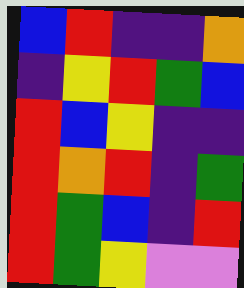[["blue", "red", "indigo", "indigo", "orange"], ["indigo", "yellow", "red", "green", "blue"], ["red", "blue", "yellow", "indigo", "indigo"], ["red", "orange", "red", "indigo", "green"], ["red", "green", "blue", "indigo", "red"], ["red", "green", "yellow", "violet", "violet"]]